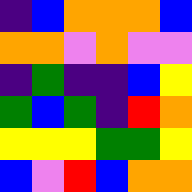[["indigo", "blue", "orange", "orange", "orange", "blue"], ["orange", "orange", "violet", "orange", "violet", "violet"], ["indigo", "green", "indigo", "indigo", "blue", "yellow"], ["green", "blue", "green", "indigo", "red", "orange"], ["yellow", "yellow", "yellow", "green", "green", "yellow"], ["blue", "violet", "red", "blue", "orange", "orange"]]